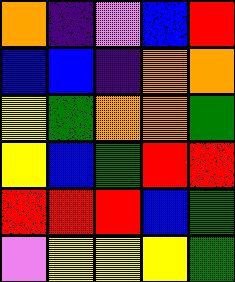[["orange", "indigo", "violet", "blue", "red"], ["blue", "blue", "indigo", "orange", "orange"], ["yellow", "green", "orange", "orange", "green"], ["yellow", "blue", "green", "red", "red"], ["red", "red", "red", "blue", "green"], ["violet", "yellow", "yellow", "yellow", "green"]]